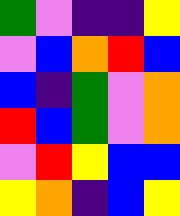[["green", "violet", "indigo", "indigo", "yellow"], ["violet", "blue", "orange", "red", "blue"], ["blue", "indigo", "green", "violet", "orange"], ["red", "blue", "green", "violet", "orange"], ["violet", "red", "yellow", "blue", "blue"], ["yellow", "orange", "indigo", "blue", "yellow"]]